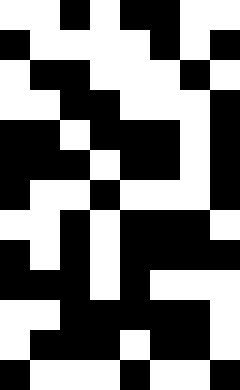[["white", "white", "black", "white", "black", "black", "white", "white"], ["black", "white", "white", "white", "white", "black", "white", "black"], ["white", "black", "black", "white", "white", "white", "black", "white"], ["white", "white", "black", "black", "white", "white", "white", "black"], ["black", "black", "white", "black", "black", "black", "white", "black"], ["black", "black", "black", "white", "black", "black", "white", "black"], ["black", "white", "white", "black", "white", "white", "white", "black"], ["white", "white", "black", "white", "black", "black", "black", "white"], ["black", "white", "black", "white", "black", "black", "black", "black"], ["black", "black", "black", "white", "black", "white", "white", "white"], ["white", "white", "black", "black", "black", "black", "black", "white"], ["white", "black", "black", "black", "white", "black", "black", "white"], ["black", "white", "white", "white", "black", "white", "white", "black"]]